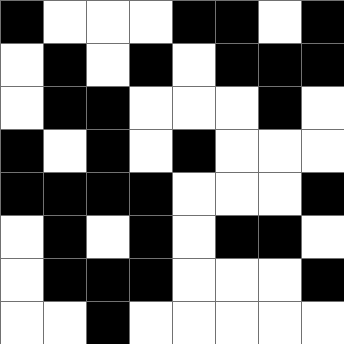[["black", "white", "white", "white", "black", "black", "white", "black"], ["white", "black", "white", "black", "white", "black", "black", "black"], ["white", "black", "black", "white", "white", "white", "black", "white"], ["black", "white", "black", "white", "black", "white", "white", "white"], ["black", "black", "black", "black", "white", "white", "white", "black"], ["white", "black", "white", "black", "white", "black", "black", "white"], ["white", "black", "black", "black", "white", "white", "white", "black"], ["white", "white", "black", "white", "white", "white", "white", "white"]]